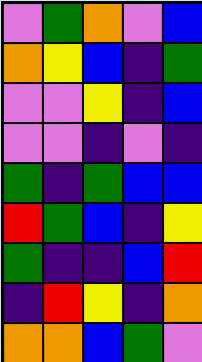[["violet", "green", "orange", "violet", "blue"], ["orange", "yellow", "blue", "indigo", "green"], ["violet", "violet", "yellow", "indigo", "blue"], ["violet", "violet", "indigo", "violet", "indigo"], ["green", "indigo", "green", "blue", "blue"], ["red", "green", "blue", "indigo", "yellow"], ["green", "indigo", "indigo", "blue", "red"], ["indigo", "red", "yellow", "indigo", "orange"], ["orange", "orange", "blue", "green", "violet"]]